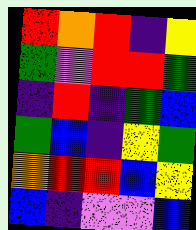[["red", "orange", "red", "indigo", "yellow"], ["green", "violet", "red", "red", "green"], ["indigo", "red", "indigo", "green", "blue"], ["green", "blue", "indigo", "yellow", "green"], ["orange", "red", "red", "blue", "yellow"], ["blue", "indigo", "violet", "violet", "blue"]]